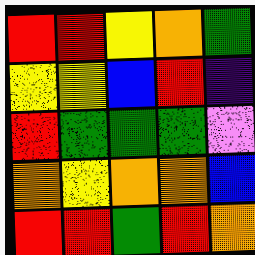[["red", "red", "yellow", "orange", "green"], ["yellow", "yellow", "blue", "red", "indigo"], ["red", "green", "green", "green", "violet"], ["orange", "yellow", "orange", "orange", "blue"], ["red", "red", "green", "red", "orange"]]